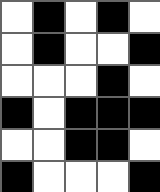[["white", "black", "white", "black", "white"], ["white", "black", "white", "white", "black"], ["white", "white", "white", "black", "white"], ["black", "white", "black", "black", "black"], ["white", "white", "black", "black", "white"], ["black", "white", "white", "white", "black"]]